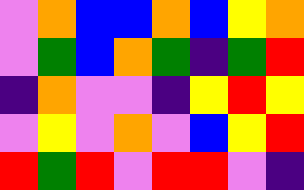[["violet", "orange", "blue", "blue", "orange", "blue", "yellow", "orange"], ["violet", "green", "blue", "orange", "green", "indigo", "green", "red"], ["indigo", "orange", "violet", "violet", "indigo", "yellow", "red", "yellow"], ["violet", "yellow", "violet", "orange", "violet", "blue", "yellow", "red"], ["red", "green", "red", "violet", "red", "red", "violet", "indigo"]]